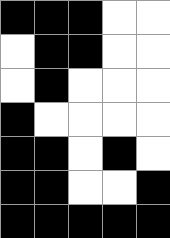[["black", "black", "black", "white", "white"], ["white", "black", "black", "white", "white"], ["white", "black", "white", "white", "white"], ["black", "white", "white", "white", "white"], ["black", "black", "white", "black", "white"], ["black", "black", "white", "white", "black"], ["black", "black", "black", "black", "black"]]